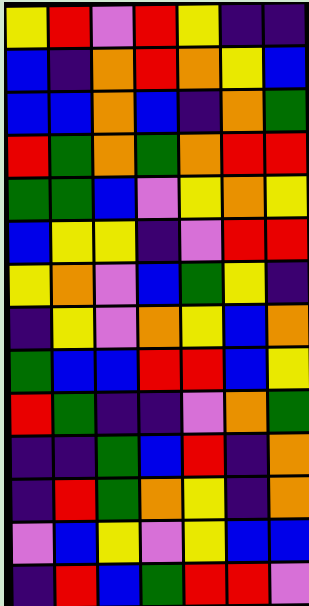[["yellow", "red", "violet", "red", "yellow", "indigo", "indigo"], ["blue", "indigo", "orange", "red", "orange", "yellow", "blue"], ["blue", "blue", "orange", "blue", "indigo", "orange", "green"], ["red", "green", "orange", "green", "orange", "red", "red"], ["green", "green", "blue", "violet", "yellow", "orange", "yellow"], ["blue", "yellow", "yellow", "indigo", "violet", "red", "red"], ["yellow", "orange", "violet", "blue", "green", "yellow", "indigo"], ["indigo", "yellow", "violet", "orange", "yellow", "blue", "orange"], ["green", "blue", "blue", "red", "red", "blue", "yellow"], ["red", "green", "indigo", "indigo", "violet", "orange", "green"], ["indigo", "indigo", "green", "blue", "red", "indigo", "orange"], ["indigo", "red", "green", "orange", "yellow", "indigo", "orange"], ["violet", "blue", "yellow", "violet", "yellow", "blue", "blue"], ["indigo", "red", "blue", "green", "red", "red", "violet"]]